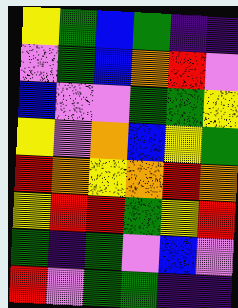[["yellow", "green", "blue", "green", "indigo", "indigo"], ["violet", "green", "blue", "orange", "red", "violet"], ["blue", "violet", "violet", "green", "green", "yellow"], ["yellow", "violet", "orange", "blue", "yellow", "green"], ["red", "orange", "yellow", "orange", "red", "orange"], ["yellow", "red", "red", "green", "yellow", "red"], ["green", "indigo", "green", "violet", "blue", "violet"], ["red", "violet", "green", "green", "indigo", "indigo"]]